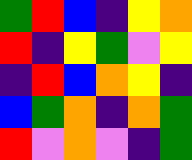[["green", "red", "blue", "indigo", "yellow", "orange"], ["red", "indigo", "yellow", "green", "violet", "yellow"], ["indigo", "red", "blue", "orange", "yellow", "indigo"], ["blue", "green", "orange", "indigo", "orange", "green"], ["red", "violet", "orange", "violet", "indigo", "green"]]